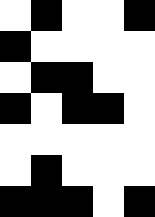[["white", "black", "white", "white", "black"], ["black", "white", "white", "white", "white"], ["white", "black", "black", "white", "white"], ["black", "white", "black", "black", "white"], ["white", "white", "white", "white", "white"], ["white", "black", "white", "white", "white"], ["black", "black", "black", "white", "black"]]